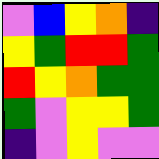[["violet", "blue", "yellow", "orange", "indigo"], ["yellow", "green", "red", "red", "green"], ["red", "yellow", "orange", "green", "green"], ["green", "violet", "yellow", "yellow", "green"], ["indigo", "violet", "yellow", "violet", "violet"]]